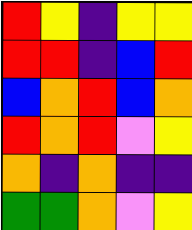[["red", "yellow", "indigo", "yellow", "yellow"], ["red", "red", "indigo", "blue", "red"], ["blue", "orange", "red", "blue", "orange"], ["red", "orange", "red", "violet", "yellow"], ["orange", "indigo", "orange", "indigo", "indigo"], ["green", "green", "orange", "violet", "yellow"]]